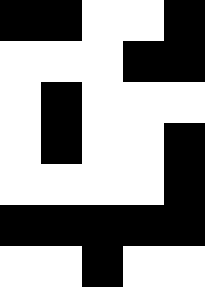[["black", "black", "white", "white", "black"], ["white", "white", "white", "black", "black"], ["white", "black", "white", "white", "white"], ["white", "black", "white", "white", "black"], ["white", "white", "white", "white", "black"], ["black", "black", "black", "black", "black"], ["white", "white", "black", "white", "white"]]